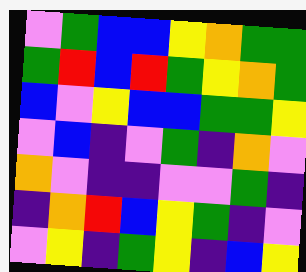[["violet", "green", "blue", "blue", "yellow", "orange", "green", "green"], ["green", "red", "blue", "red", "green", "yellow", "orange", "green"], ["blue", "violet", "yellow", "blue", "blue", "green", "green", "yellow"], ["violet", "blue", "indigo", "violet", "green", "indigo", "orange", "violet"], ["orange", "violet", "indigo", "indigo", "violet", "violet", "green", "indigo"], ["indigo", "orange", "red", "blue", "yellow", "green", "indigo", "violet"], ["violet", "yellow", "indigo", "green", "yellow", "indigo", "blue", "yellow"]]